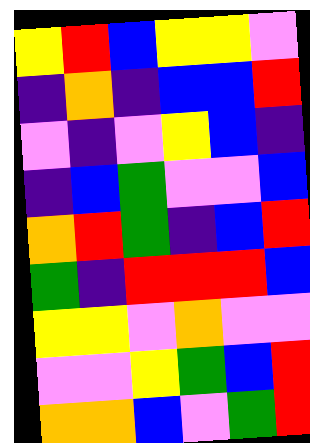[["yellow", "red", "blue", "yellow", "yellow", "violet"], ["indigo", "orange", "indigo", "blue", "blue", "red"], ["violet", "indigo", "violet", "yellow", "blue", "indigo"], ["indigo", "blue", "green", "violet", "violet", "blue"], ["orange", "red", "green", "indigo", "blue", "red"], ["green", "indigo", "red", "red", "red", "blue"], ["yellow", "yellow", "violet", "orange", "violet", "violet"], ["violet", "violet", "yellow", "green", "blue", "red"], ["orange", "orange", "blue", "violet", "green", "red"]]